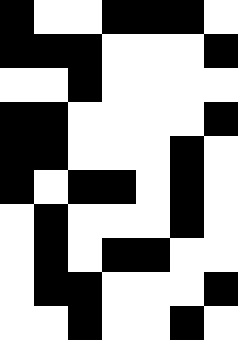[["black", "white", "white", "black", "black", "black", "white"], ["black", "black", "black", "white", "white", "white", "black"], ["white", "white", "black", "white", "white", "white", "white"], ["black", "black", "white", "white", "white", "white", "black"], ["black", "black", "white", "white", "white", "black", "white"], ["black", "white", "black", "black", "white", "black", "white"], ["white", "black", "white", "white", "white", "black", "white"], ["white", "black", "white", "black", "black", "white", "white"], ["white", "black", "black", "white", "white", "white", "black"], ["white", "white", "black", "white", "white", "black", "white"]]